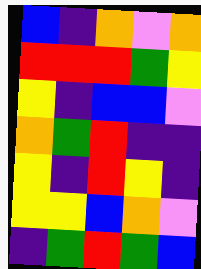[["blue", "indigo", "orange", "violet", "orange"], ["red", "red", "red", "green", "yellow"], ["yellow", "indigo", "blue", "blue", "violet"], ["orange", "green", "red", "indigo", "indigo"], ["yellow", "indigo", "red", "yellow", "indigo"], ["yellow", "yellow", "blue", "orange", "violet"], ["indigo", "green", "red", "green", "blue"]]